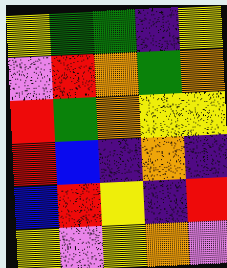[["yellow", "green", "green", "indigo", "yellow"], ["violet", "red", "orange", "green", "orange"], ["red", "green", "orange", "yellow", "yellow"], ["red", "blue", "indigo", "orange", "indigo"], ["blue", "red", "yellow", "indigo", "red"], ["yellow", "violet", "yellow", "orange", "violet"]]